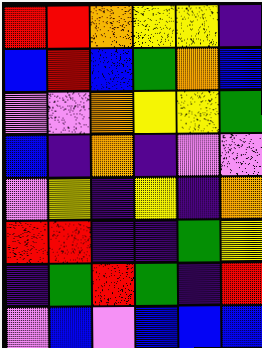[["red", "red", "orange", "yellow", "yellow", "indigo"], ["blue", "red", "blue", "green", "orange", "blue"], ["violet", "violet", "orange", "yellow", "yellow", "green"], ["blue", "indigo", "orange", "indigo", "violet", "violet"], ["violet", "yellow", "indigo", "yellow", "indigo", "orange"], ["red", "red", "indigo", "indigo", "green", "yellow"], ["indigo", "green", "red", "green", "indigo", "red"], ["violet", "blue", "violet", "blue", "blue", "blue"]]